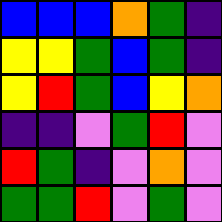[["blue", "blue", "blue", "orange", "green", "indigo"], ["yellow", "yellow", "green", "blue", "green", "indigo"], ["yellow", "red", "green", "blue", "yellow", "orange"], ["indigo", "indigo", "violet", "green", "red", "violet"], ["red", "green", "indigo", "violet", "orange", "violet"], ["green", "green", "red", "violet", "green", "violet"]]